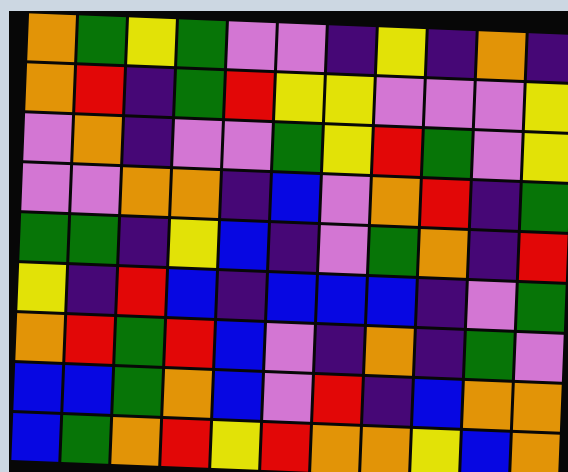[["orange", "green", "yellow", "green", "violet", "violet", "indigo", "yellow", "indigo", "orange", "indigo"], ["orange", "red", "indigo", "green", "red", "yellow", "yellow", "violet", "violet", "violet", "yellow"], ["violet", "orange", "indigo", "violet", "violet", "green", "yellow", "red", "green", "violet", "yellow"], ["violet", "violet", "orange", "orange", "indigo", "blue", "violet", "orange", "red", "indigo", "green"], ["green", "green", "indigo", "yellow", "blue", "indigo", "violet", "green", "orange", "indigo", "red"], ["yellow", "indigo", "red", "blue", "indigo", "blue", "blue", "blue", "indigo", "violet", "green"], ["orange", "red", "green", "red", "blue", "violet", "indigo", "orange", "indigo", "green", "violet"], ["blue", "blue", "green", "orange", "blue", "violet", "red", "indigo", "blue", "orange", "orange"], ["blue", "green", "orange", "red", "yellow", "red", "orange", "orange", "yellow", "blue", "orange"]]